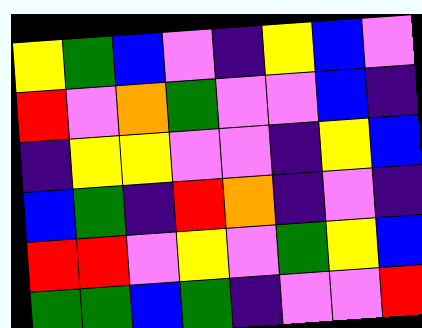[["yellow", "green", "blue", "violet", "indigo", "yellow", "blue", "violet"], ["red", "violet", "orange", "green", "violet", "violet", "blue", "indigo"], ["indigo", "yellow", "yellow", "violet", "violet", "indigo", "yellow", "blue"], ["blue", "green", "indigo", "red", "orange", "indigo", "violet", "indigo"], ["red", "red", "violet", "yellow", "violet", "green", "yellow", "blue"], ["green", "green", "blue", "green", "indigo", "violet", "violet", "red"]]